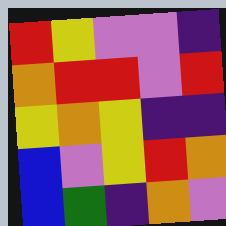[["red", "yellow", "violet", "violet", "indigo"], ["orange", "red", "red", "violet", "red"], ["yellow", "orange", "yellow", "indigo", "indigo"], ["blue", "violet", "yellow", "red", "orange"], ["blue", "green", "indigo", "orange", "violet"]]